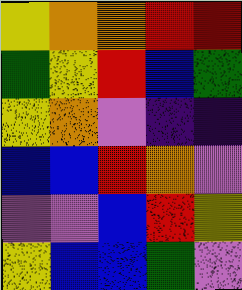[["yellow", "orange", "orange", "red", "red"], ["green", "yellow", "red", "blue", "green"], ["yellow", "orange", "violet", "indigo", "indigo"], ["blue", "blue", "red", "orange", "violet"], ["violet", "violet", "blue", "red", "yellow"], ["yellow", "blue", "blue", "green", "violet"]]